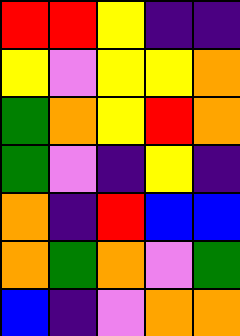[["red", "red", "yellow", "indigo", "indigo"], ["yellow", "violet", "yellow", "yellow", "orange"], ["green", "orange", "yellow", "red", "orange"], ["green", "violet", "indigo", "yellow", "indigo"], ["orange", "indigo", "red", "blue", "blue"], ["orange", "green", "orange", "violet", "green"], ["blue", "indigo", "violet", "orange", "orange"]]